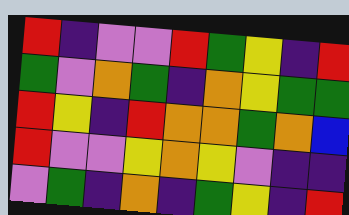[["red", "indigo", "violet", "violet", "red", "green", "yellow", "indigo", "red"], ["green", "violet", "orange", "green", "indigo", "orange", "yellow", "green", "green"], ["red", "yellow", "indigo", "red", "orange", "orange", "green", "orange", "blue"], ["red", "violet", "violet", "yellow", "orange", "yellow", "violet", "indigo", "indigo"], ["violet", "green", "indigo", "orange", "indigo", "green", "yellow", "indigo", "red"]]